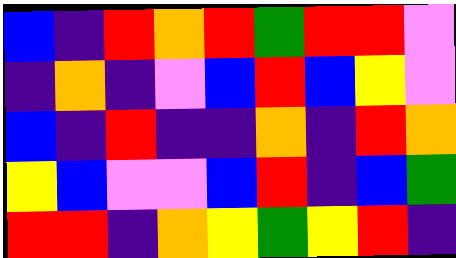[["blue", "indigo", "red", "orange", "red", "green", "red", "red", "violet"], ["indigo", "orange", "indigo", "violet", "blue", "red", "blue", "yellow", "violet"], ["blue", "indigo", "red", "indigo", "indigo", "orange", "indigo", "red", "orange"], ["yellow", "blue", "violet", "violet", "blue", "red", "indigo", "blue", "green"], ["red", "red", "indigo", "orange", "yellow", "green", "yellow", "red", "indigo"]]